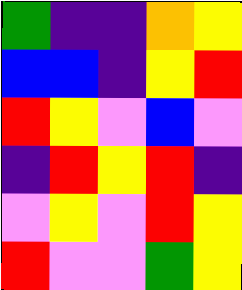[["green", "indigo", "indigo", "orange", "yellow"], ["blue", "blue", "indigo", "yellow", "red"], ["red", "yellow", "violet", "blue", "violet"], ["indigo", "red", "yellow", "red", "indigo"], ["violet", "yellow", "violet", "red", "yellow"], ["red", "violet", "violet", "green", "yellow"]]